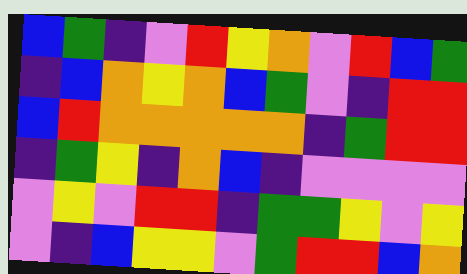[["blue", "green", "indigo", "violet", "red", "yellow", "orange", "violet", "red", "blue", "green"], ["indigo", "blue", "orange", "yellow", "orange", "blue", "green", "violet", "indigo", "red", "red"], ["blue", "red", "orange", "orange", "orange", "orange", "orange", "indigo", "green", "red", "red"], ["indigo", "green", "yellow", "indigo", "orange", "blue", "indigo", "violet", "violet", "violet", "violet"], ["violet", "yellow", "violet", "red", "red", "indigo", "green", "green", "yellow", "violet", "yellow"], ["violet", "indigo", "blue", "yellow", "yellow", "violet", "green", "red", "red", "blue", "orange"]]